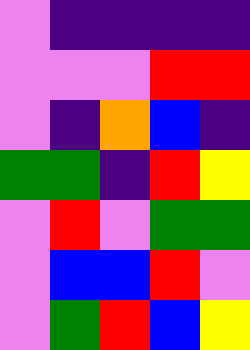[["violet", "indigo", "indigo", "indigo", "indigo"], ["violet", "violet", "violet", "red", "red"], ["violet", "indigo", "orange", "blue", "indigo"], ["green", "green", "indigo", "red", "yellow"], ["violet", "red", "violet", "green", "green"], ["violet", "blue", "blue", "red", "violet"], ["violet", "green", "red", "blue", "yellow"]]